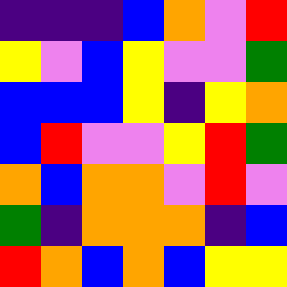[["indigo", "indigo", "indigo", "blue", "orange", "violet", "red"], ["yellow", "violet", "blue", "yellow", "violet", "violet", "green"], ["blue", "blue", "blue", "yellow", "indigo", "yellow", "orange"], ["blue", "red", "violet", "violet", "yellow", "red", "green"], ["orange", "blue", "orange", "orange", "violet", "red", "violet"], ["green", "indigo", "orange", "orange", "orange", "indigo", "blue"], ["red", "orange", "blue", "orange", "blue", "yellow", "yellow"]]